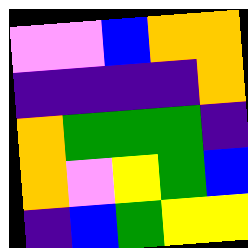[["violet", "violet", "blue", "orange", "orange"], ["indigo", "indigo", "indigo", "indigo", "orange"], ["orange", "green", "green", "green", "indigo"], ["orange", "violet", "yellow", "green", "blue"], ["indigo", "blue", "green", "yellow", "yellow"]]